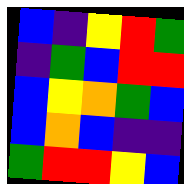[["blue", "indigo", "yellow", "red", "green"], ["indigo", "green", "blue", "red", "red"], ["blue", "yellow", "orange", "green", "blue"], ["blue", "orange", "blue", "indigo", "indigo"], ["green", "red", "red", "yellow", "blue"]]